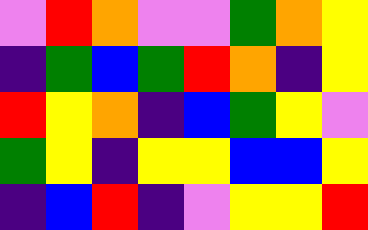[["violet", "red", "orange", "violet", "violet", "green", "orange", "yellow"], ["indigo", "green", "blue", "green", "red", "orange", "indigo", "yellow"], ["red", "yellow", "orange", "indigo", "blue", "green", "yellow", "violet"], ["green", "yellow", "indigo", "yellow", "yellow", "blue", "blue", "yellow"], ["indigo", "blue", "red", "indigo", "violet", "yellow", "yellow", "red"]]